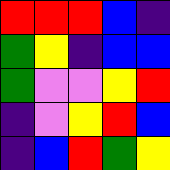[["red", "red", "red", "blue", "indigo"], ["green", "yellow", "indigo", "blue", "blue"], ["green", "violet", "violet", "yellow", "red"], ["indigo", "violet", "yellow", "red", "blue"], ["indigo", "blue", "red", "green", "yellow"]]